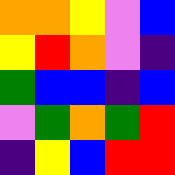[["orange", "orange", "yellow", "violet", "blue"], ["yellow", "red", "orange", "violet", "indigo"], ["green", "blue", "blue", "indigo", "blue"], ["violet", "green", "orange", "green", "red"], ["indigo", "yellow", "blue", "red", "red"]]